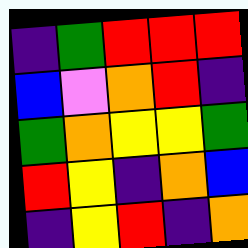[["indigo", "green", "red", "red", "red"], ["blue", "violet", "orange", "red", "indigo"], ["green", "orange", "yellow", "yellow", "green"], ["red", "yellow", "indigo", "orange", "blue"], ["indigo", "yellow", "red", "indigo", "orange"]]